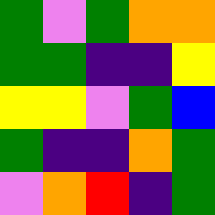[["green", "violet", "green", "orange", "orange"], ["green", "green", "indigo", "indigo", "yellow"], ["yellow", "yellow", "violet", "green", "blue"], ["green", "indigo", "indigo", "orange", "green"], ["violet", "orange", "red", "indigo", "green"]]